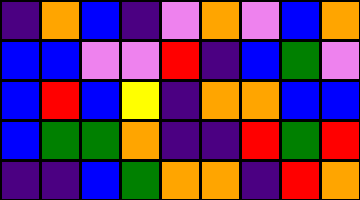[["indigo", "orange", "blue", "indigo", "violet", "orange", "violet", "blue", "orange"], ["blue", "blue", "violet", "violet", "red", "indigo", "blue", "green", "violet"], ["blue", "red", "blue", "yellow", "indigo", "orange", "orange", "blue", "blue"], ["blue", "green", "green", "orange", "indigo", "indigo", "red", "green", "red"], ["indigo", "indigo", "blue", "green", "orange", "orange", "indigo", "red", "orange"]]